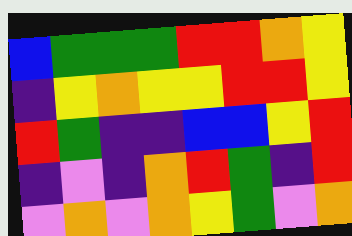[["blue", "green", "green", "green", "red", "red", "orange", "yellow"], ["indigo", "yellow", "orange", "yellow", "yellow", "red", "red", "yellow"], ["red", "green", "indigo", "indigo", "blue", "blue", "yellow", "red"], ["indigo", "violet", "indigo", "orange", "red", "green", "indigo", "red"], ["violet", "orange", "violet", "orange", "yellow", "green", "violet", "orange"]]